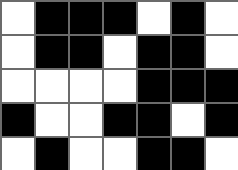[["white", "black", "black", "black", "white", "black", "white"], ["white", "black", "black", "white", "black", "black", "white"], ["white", "white", "white", "white", "black", "black", "black"], ["black", "white", "white", "black", "black", "white", "black"], ["white", "black", "white", "white", "black", "black", "white"]]